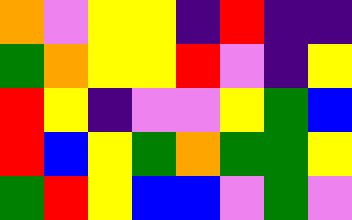[["orange", "violet", "yellow", "yellow", "indigo", "red", "indigo", "indigo"], ["green", "orange", "yellow", "yellow", "red", "violet", "indigo", "yellow"], ["red", "yellow", "indigo", "violet", "violet", "yellow", "green", "blue"], ["red", "blue", "yellow", "green", "orange", "green", "green", "yellow"], ["green", "red", "yellow", "blue", "blue", "violet", "green", "violet"]]